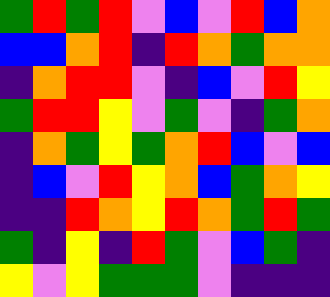[["green", "red", "green", "red", "violet", "blue", "violet", "red", "blue", "orange"], ["blue", "blue", "orange", "red", "indigo", "red", "orange", "green", "orange", "orange"], ["indigo", "orange", "red", "red", "violet", "indigo", "blue", "violet", "red", "yellow"], ["green", "red", "red", "yellow", "violet", "green", "violet", "indigo", "green", "orange"], ["indigo", "orange", "green", "yellow", "green", "orange", "red", "blue", "violet", "blue"], ["indigo", "blue", "violet", "red", "yellow", "orange", "blue", "green", "orange", "yellow"], ["indigo", "indigo", "red", "orange", "yellow", "red", "orange", "green", "red", "green"], ["green", "indigo", "yellow", "indigo", "red", "green", "violet", "blue", "green", "indigo"], ["yellow", "violet", "yellow", "green", "green", "green", "violet", "indigo", "indigo", "indigo"]]